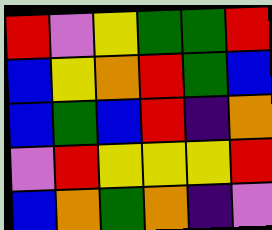[["red", "violet", "yellow", "green", "green", "red"], ["blue", "yellow", "orange", "red", "green", "blue"], ["blue", "green", "blue", "red", "indigo", "orange"], ["violet", "red", "yellow", "yellow", "yellow", "red"], ["blue", "orange", "green", "orange", "indigo", "violet"]]